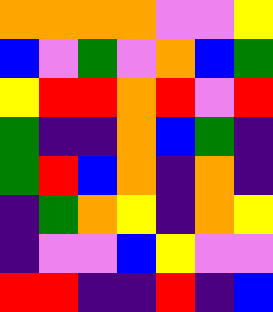[["orange", "orange", "orange", "orange", "violet", "violet", "yellow"], ["blue", "violet", "green", "violet", "orange", "blue", "green"], ["yellow", "red", "red", "orange", "red", "violet", "red"], ["green", "indigo", "indigo", "orange", "blue", "green", "indigo"], ["green", "red", "blue", "orange", "indigo", "orange", "indigo"], ["indigo", "green", "orange", "yellow", "indigo", "orange", "yellow"], ["indigo", "violet", "violet", "blue", "yellow", "violet", "violet"], ["red", "red", "indigo", "indigo", "red", "indigo", "blue"]]